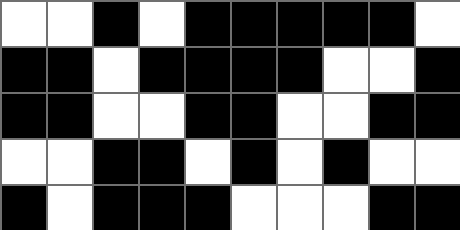[["white", "white", "black", "white", "black", "black", "black", "black", "black", "white"], ["black", "black", "white", "black", "black", "black", "black", "white", "white", "black"], ["black", "black", "white", "white", "black", "black", "white", "white", "black", "black"], ["white", "white", "black", "black", "white", "black", "white", "black", "white", "white"], ["black", "white", "black", "black", "black", "white", "white", "white", "black", "black"]]